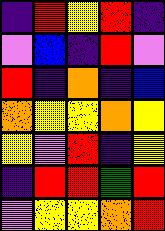[["indigo", "red", "yellow", "red", "indigo"], ["violet", "blue", "indigo", "red", "violet"], ["red", "indigo", "orange", "indigo", "blue"], ["orange", "yellow", "yellow", "orange", "yellow"], ["yellow", "violet", "red", "indigo", "yellow"], ["indigo", "red", "red", "green", "red"], ["violet", "yellow", "yellow", "orange", "red"]]